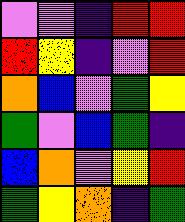[["violet", "violet", "indigo", "red", "red"], ["red", "yellow", "indigo", "violet", "red"], ["orange", "blue", "violet", "green", "yellow"], ["green", "violet", "blue", "green", "indigo"], ["blue", "orange", "violet", "yellow", "red"], ["green", "yellow", "orange", "indigo", "green"]]